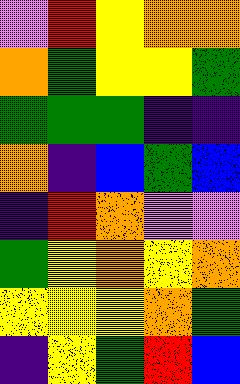[["violet", "red", "yellow", "orange", "orange"], ["orange", "green", "yellow", "yellow", "green"], ["green", "green", "green", "indigo", "indigo"], ["orange", "indigo", "blue", "green", "blue"], ["indigo", "red", "orange", "violet", "violet"], ["green", "yellow", "orange", "yellow", "orange"], ["yellow", "yellow", "yellow", "orange", "green"], ["indigo", "yellow", "green", "red", "blue"]]